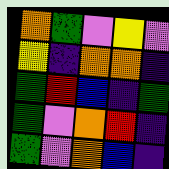[["orange", "green", "violet", "yellow", "violet"], ["yellow", "indigo", "orange", "orange", "indigo"], ["green", "red", "blue", "indigo", "green"], ["green", "violet", "orange", "red", "indigo"], ["green", "violet", "orange", "blue", "indigo"]]